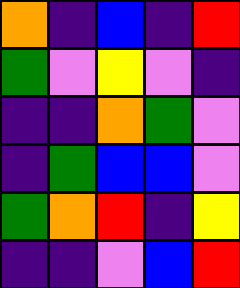[["orange", "indigo", "blue", "indigo", "red"], ["green", "violet", "yellow", "violet", "indigo"], ["indigo", "indigo", "orange", "green", "violet"], ["indigo", "green", "blue", "blue", "violet"], ["green", "orange", "red", "indigo", "yellow"], ["indigo", "indigo", "violet", "blue", "red"]]